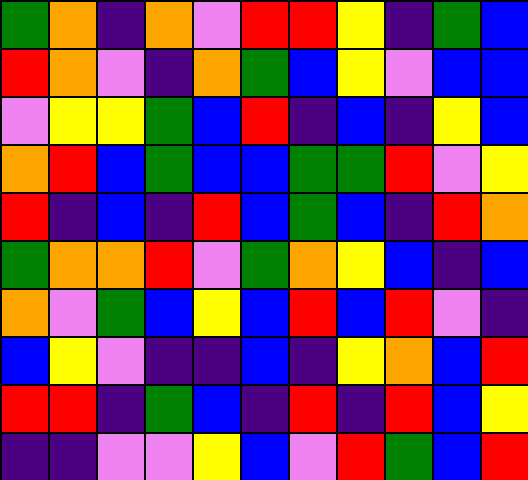[["green", "orange", "indigo", "orange", "violet", "red", "red", "yellow", "indigo", "green", "blue"], ["red", "orange", "violet", "indigo", "orange", "green", "blue", "yellow", "violet", "blue", "blue"], ["violet", "yellow", "yellow", "green", "blue", "red", "indigo", "blue", "indigo", "yellow", "blue"], ["orange", "red", "blue", "green", "blue", "blue", "green", "green", "red", "violet", "yellow"], ["red", "indigo", "blue", "indigo", "red", "blue", "green", "blue", "indigo", "red", "orange"], ["green", "orange", "orange", "red", "violet", "green", "orange", "yellow", "blue", "indigo", "blue"], ["orange", "violet", "green", "blue", "yellow", "blue", "red", "blue", "red", "violet", "indigo"], ["blue", "yellow", "violet", "indigo", "indigo", "blue", "indigo", "yellow", "orange", "blue", "red"], ["red", "red", "indigo", "green", "blue", "indigo", "red", "indigo", "red", "blue", "yellow"], ["indigo", "indigo", "violet", "violet", "yellow", "blue", "violet", "red", "green", "blue", "red"]]